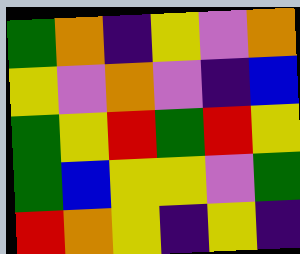[["green", "orange", "indigo", "yellow", "violet", "orange"], ["yellow", "violet", "orange", "violet", "indigo", "blue"], ["green", "yellow", "red", "green", "red", "yellow"], ["green", "blue", "yellow", "yellow", "violet", "green"], ["red", "orange", "yellow", "indigo", "yellow", "indigo"]]